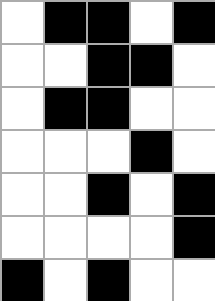[["white", "black", "black", "white", "black"], ["white", "white", "black", "black", "white"], ["white", "black", "black", "white", "white"], ["white", "white", "white", "black", "white"], ["white", "white", "black", "white", "black"], ["white", "white", "white", "white", "black"], ["black", "white", "black", "white", "white"]]